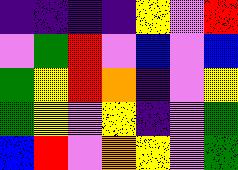[["indigo", "indigo", "indigo", "indigo", "yellow", "violet", "red"], ["violet", "green", "red", "violet", "blue", "violet", "blue"], ["green", "yellow", "red", "orange", "indigo", "violet", "yellow"], ["green", "yellow", "violet", "yellow", "indigo", "violet", "green"], ["blue", "red", "violet", "orange", "yellow", "violet", "green"]]